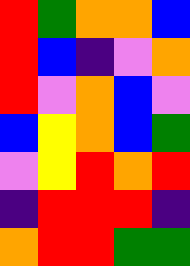[["red", "green", "orange", "orange", "blue"], ["red", "blue", "indigo", "violet", "orange"], ["red", "violet", "orange", "blue", "violet"], ["blue", "yellow", "orange", "blue", "green"], ["violet", "yellow", "red", "orange", "red"], ["indigo", "red", "red", "red", "indigo"], ["orange", "red", "red", "green", "green"]]